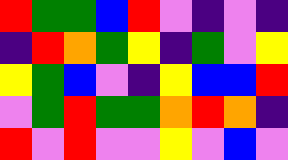[["red", "green", "green", "blue", "red", "violet", "indigo", "violet", "indigo"], ["indigo", "red", "orange", "green", "yellow", "indigo", "green", "violet", "yellow"], ["yellow", "green", "blue", "violet", "indigo", "yellow", "blue", "blue", "red"], ["violet", "green", "red", "green", "green", "orange", "red", "orange", "indigo"], ["red", "violet", "red", "violet", "violet", "yellow", "violet", "blue", "violet"]]